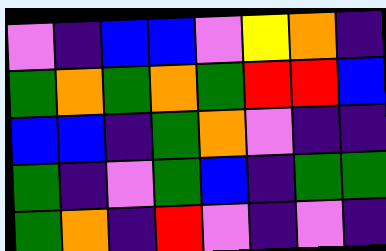[["violet", "indigo", "blue", "blue", "violet", "yellow", "orange", "indigo"], ["green", "orange", "green", "orange", "green", "red", "red", "blue"], ["blue", "blue", "indigo", "green", "orange", "violet", "indigo", "indigo"], ["green", "indigo", "violet", "green", "blue", "indigo", "green", "green"], ["green", "orange", "indigo", "red", "violet", "indigo", "violet", "indigo"]]